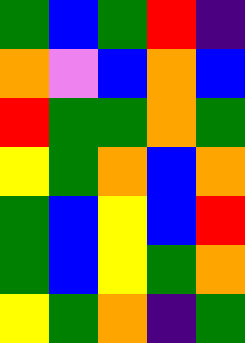[["green", "blue", "green", "red", "indigo"], ["orange", "violet", "blue", "orange", "blue"], ["red", "green", "green", "orange", "green"], ["yellow", "green", "orange", "blue", "orange"], ["green", "blue", "yellow", "blue", "red"], ["green", "blue", "yellow", "green", "orange"], ["yellow", "green", "orange", "indigo", "green"]]